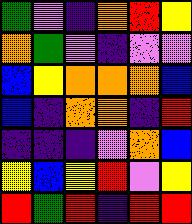[["green", "violet", "indigo", "orange", "red", "yellow"], ["orange", "green", "violet", "indigo", "violet", "violet"], ["blue", "yellow", "orange", "orange", "orange", "blue"], ["blue", "indigo", "orange", "orange", "indigo", "red"], ["indigo", "indigo", "indigo", "violet", "orange", "blue"], ["yellow", "blue", "yellow", "red", "violet", "yellow"], ["red", "green", "red", "indigo", "red", "red"]]